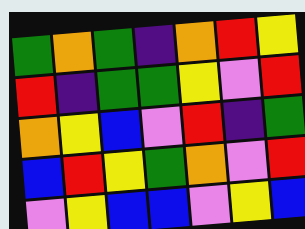[["green", "orange", "green", "indigo", "orange", "red", "yellow"], ["red", "indigo", "green", "green", "yellow", "violet", "red"], ["orange", "yellow", "blue", "violet", "red", "indigo", "green"], ["blue", "red", "yellow", "green", "orange", "violet", "red"], ["violet", "yellow", "blue", "blue", "violet", "yellow", "blue"]]